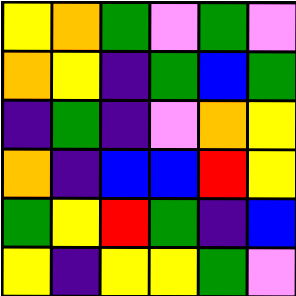[["yellow", "orange", "green", "violet", "green", "violet"], ["orange", "yellow", "indigo", "green", "blue", "green"], ["indigo", "green", "indigo", "violet", "orange", "yellow"], ["orange", "indigo", "blue", "blue", "red", "yellow"], ["green", "yellow", "red", "green", "indigo", "blue"], ["yellow", "indigo", "yellow", "yellow", "green", "violet"]]